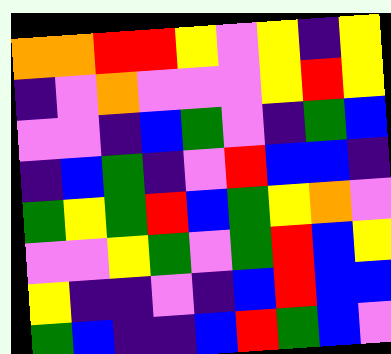[["orange", "orange", "red", "red", "yellow", "violet", "yellow", "indigo", "yellow"], ["indigo", "violet", "orange", "violet", "violet", "violet", "yellow", "red", "yellow"], ["violet", "violet", "indigo", "blue", "green", "violet", "indigo", "green", "blue"], ["indigo", "blue", "green", "indigo", "violet", "red", "blue", "blue", "indigo"], ["green", "yellow", "green", "red", "blue", "green", "yellow", "orange", "violet"], ["violet", "violet", "yellow", "green", "violet", "green", "red", "blue", "yellow"], ["yellow", "indigo", "indigo", "violet", "indigo", "blue", "red", "blue", "blue"], ["green", "blue", "indigo", "indigo", "blue", "red", "green", "blue", "violet"]]